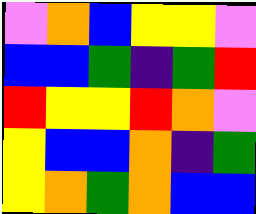[["violet", "orange", "blue", "yellow", "yellow", "violet"], ["blue", "blue", "green", "indigo", "green", "red"], ["red", "yellow", "yellow", "red", "orange", "violet"], ["yellow", "blue", "blue", "orange", "indigo", "green"], ["yellow", "orange", "green", "orange", "blue", "blue"]]